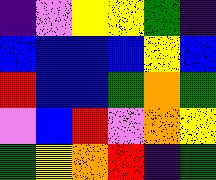[["indigo", "violet", "yellow", "yellow", "green", "indigo"], ["blue", "blue", "blue", "blue", "yellow", "blue"], ["red", "blue", "blue", "green", "orange", "green"], ["violet", "blue", "red", "violet", "orange", "yellow"], ["green", "yellow", "orange", "red", "indigo", "green"]]